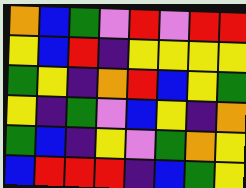[["orange", "blue", "green", "violet", "red", "violet", "red", "red"], ["yellow", "blue", "red", "indigo", "yellow", "yellow", "yellow", "yellow"], ["green", "yellow", "indigo", "orange", "red", "blue", "yellow", "green"], ["yellow", "indigo", "green", "violet", "blue", "yellow", "indigo", "orange"], ["green", "blue", "indigo", "yellow", "violet", "green", "orange", "yellow"], ["blue", "red", "red", "red", "indigo", "blue", "green", "yellow"]]